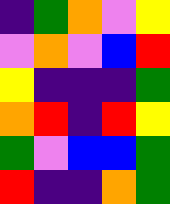[["indigo", "green", "orange", "violet", "yellow"], ["violet", "orange", "violet", "blue", "red"], ["yellow", "indigo", "indigo", "indigo", "green"], ["orange", "red", "indigo", "red", "yellow"], ["green", "violet", "blue", "blue", "green"], ["red", "indigo", "indigo", "orange", "green"]]